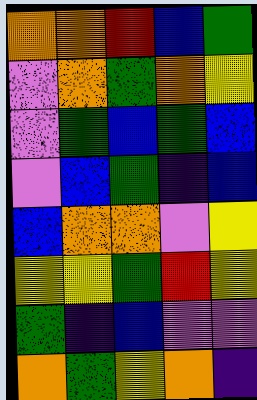[["orange", "orange", "red", "blue", "green"], ["violet", "orange", "green", "orange", "yellow"], ["violet", "green", "blue", "green", "blue"], ["violet", "blue", "green", "indigo", "blue"], ["blue", "orange", "orange", "violet", "yellow"], ["yellow", "yellow", "green", "red", "yellow"], ["green", "indigo", "blue", "violet", "violet"], ["orange", "green", "yellow", "orange", "indigo"]]